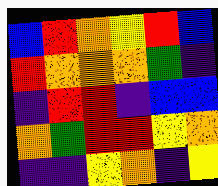[["blue", "red", "orange", "yellow", "red", "blue"], ["red", "orange", "orange", "orange", "green", "indigo"], ["indigo", "red", "red", "indigo", "blue", "blue"], ["orange", "green", "red", "red", "yellow", "orange"], ["indigo", "indigo", "yellow", "orange", "indigo", "yellow"]]